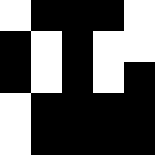[["white", "black", "black", "black", "white"], ["black", "white", "black", "white", "white"], ["black", "white", "black", "white", "black"], ["white", "black", "black", "black", "black"], ["white", "black", "black", "black", "black"]]